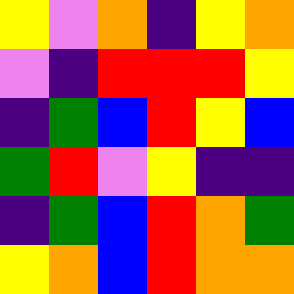[["yellow", "violet", "orange", "indigo", "yellow", "orange"], ["violet", "indigo", "red", "red", "red", "yellow"], ["indigo", "green", "blue", "red", "yellow", "blue"], ["green", "red", "violet", "yellow", "indigo", "indigo"], ["indigo", "green", "blue", "red", "orange", "green"], ["yellow", "orange", "blue", "red", "orange", "orange"]]